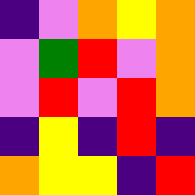[["indigo", "violet", "orange", "yellow", "orange"], ["violet", "green", "red", "violet", "orange"], ["violet", "red", "violet", "red", "orange"], ["indigo", "yellow", "indigo", "red", "indigo"], ["orange", "yellow", "yellow", "indigo", "red"]]